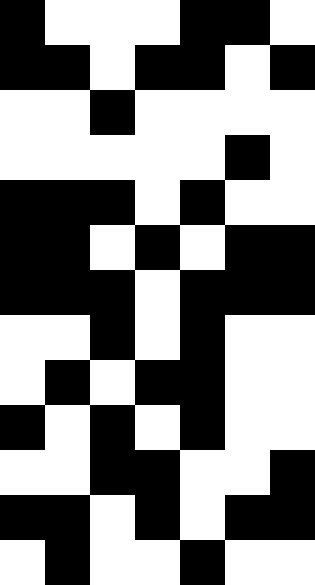[["black", "white", "white", "white", "black", "black", "white"], ["black", "black", "white", "black", "black", "white", "black"], ["white", "white", "black", "white", "white", "white", "white"], ["white", "white", "white", "white", "white", "black", "white"], ["black", "black", "black", "white", "black", "white", "white"], ["black", "black", "white", "black", "white", "black", "black"], ["black", "black", "black", "white", "black", "black", "black"], ["white", "white", "black", "white", "black", "white", "white"], ["white", "black", "white", "black", "black", "white", "white"], ["black", "white", "black", "white", "black", "white", "white"], ["white", "white", "black", "black", "white", "white", "black"], ["black", "black", "white", "black", "white", "black", "black"], ["white", "black", "white", "white", "black", "white", "white"]]